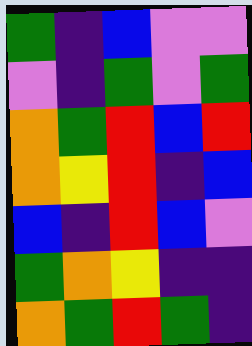[["green", "indigo", "blue", "violet", "violet"], ["violet", "indigo", "green", "violet", "green"], ["orange", "green", "red", "blue", "red"], ["orange", "yellow", "red", "indigo", "blue"], ["blue", "indigo", "red", "blue", "violet"], ["green", "orange", "yellow", "indigo", "indigo"], ["orange", "green", "red", "green", "indigo"]]